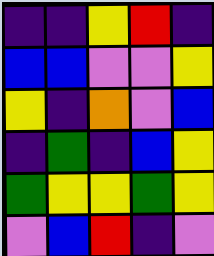[["indigo", "indigo", "yellow", "red", "indigo"], ["blue", "blue", "violet", "violet", "yellow"], ["yellow", "indigo", "orange", "violet", "blue"], ["indigo", "green", "indigo", "blue", "yellow"], ["green", "yellow", "yellow", "green", "yellow"], ["violet", "blue", "red", "indigo", "violet"]]